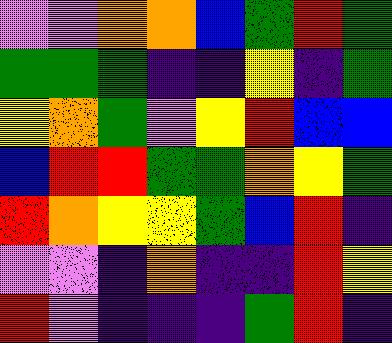[["violet", "violet", "orange", "orange", "blue", "green", "red", "green"], ["green", "green", "green", "indigo", "indigo", "yellow", "indigo", "green"], ["yellow", "orange", "green", "violet", "yellow", "red", "blue", "blue"], ["blue", "red", "red", "green", "green", "orange", "yellow", "green"], ["red", "orange", "yellow", "yellow", "green", "blue", "red", "indigo"], ["violet", "violet", "indigo", "orange", "indigo", "indigo", "red", "yellow"], ["red", "violet", "indigo", "indigo", "indigo", "green", "red", "indigo"]]